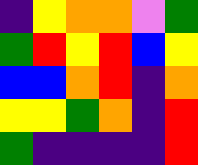[["indigo", "yellow", "orange", "orange", "violet", "green"], ["green", "red", "yellow", "red", "blue", "yellow"], ["blue", "blue", "orange", "red", "indigo", "orange"], ["yellow", "yellow", "green", "orange", "indigo", "red"], ["green", "indigo", "indigo", "indigo", "indigo", "red"]]